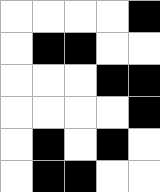[["white", "white", "white", "white", "black"], ["white", "black", "black", "white", "white"], ["white", "white", "white", "black", "black"], ["white", "white", "white", "white", "black"], ["white", "black", "white", "black", "white"], ["white", "black", "black", "white", "white"]]